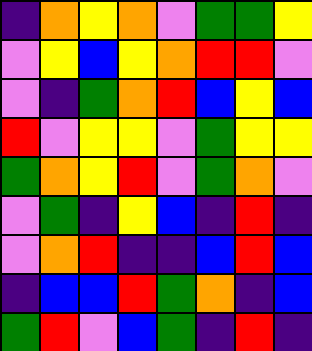[["indigo", "orange", "yellow", "orange", "violet", "green", "green", "yellow"], ["violet", "yellow", "blue", "yellow", "orange", "red", "red", "violet"], ["violet", "indigo", "green", "orange", "red", "blue", "yellow", "blue"], ["red", "violet", "yellow", "yellow", "violet", "green", "yellow", "yellow"], ["green", "orange", "yellow", "red", "violet", "green", "orange", "violet"], ["violet", "green", "indigo", "yellow", "blue", "indigo", "red", "indigo"], ["violet", "orange", "red", "indigo", "indigo", "blue", "red", "blue"], ["indigo", "blue", "blue", "red", "green", "orange", "indigo", "blue"], ["green", "red", "violet", "blue", "green", "indigo", "red", "indigo"]]